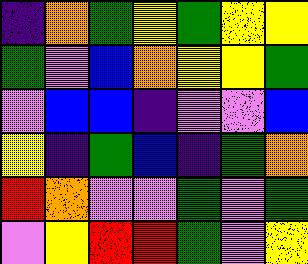[["indigo", "orange", "green", "yellow", "green", "yellow", "yellow"], ["green", "violet", "blue", "orange", "yellow", "yellow", "green"], ["violet", "blue", "blue", "indigo", "violet", "violet", "blue"], ["yellow", "indigo", "green", "blue", "indigo", "green", "orange"], ["red", "orange", "violet", "violet", "green", "violet", "green"], ["violet", "yellow", "red", "red", "green", "violet", "yellow"]]